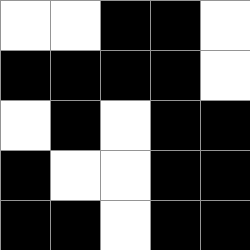[["white", "white", "black", "black", "white"], ["black", "black", "black", "black", "white"], ["white", "black", "white", "black", "black"], ["black", "white", "white", "black", "black"], ["black", "black", "white", "black", "black"]]